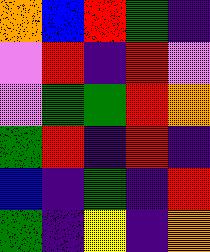[["orange", "blue", "red", "green", "indigo"], ["violet", "red", "indigo", "red", "violet"], ["violet", "green", "green", "red", "orange"], ["green", "red", "indigo", "red", "indigo"], ["blue", "indigo", "green", "indigo", "red"], ["green", "indigo", "yellow", "indigo", "orange"]]